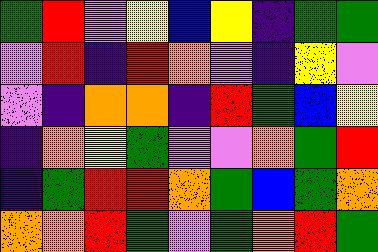[["green", "red", "violet", "yellow", "blue", "yellow", "indigo", "green", "green"], ["violet", "red", "indigo", "red", "orange", "violet", "indigo", "yellow", "violet"], ["violet", "indigo", "orange", "orange", "indigo", "red", "green", "blue", "yellow"], ["indigo", "orange", "yellow", "green", "violet", "violet", "orange", "green", "red"], ["indigo", "green", "red", "red", "orange", "green", "blue", "green", "orange"], ["orange", "orange", "red", "green", "violet", "green", "orange", "red", "green"]]